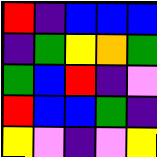[["red", "indigo", "blue", "blue", "blue"], ["indigo", "green", "yellow", "orange", "green"], ["green", "blue", "red", "indigo", "violet"], ["red", "blue", "blue", "green", "indigo"], ["yellow", "violet", "indigo", "violet", "yellow"]]